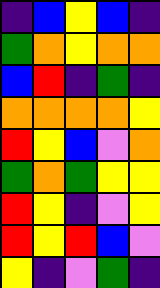[["indigo", "blue", "yellow", "blue", "indigo"], ["green", "orange", "yellow", "orange", "orange"], ["blue", "red", "indigo", "green", "indigo"], ["orange", "orange", "orange", "orange", "yellow"], ["red", "yellow", "blue", "violet", "orange"], ["green", "orange", "green", "yellow", "yellow"], ["red", "yellow", "indigo", "violet", "yellow"], ["red", "yellow", "red", "blue", "violet"], ["yellow", "indigo", "violet", "green", "indigo"]]